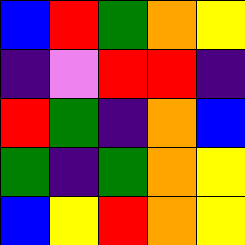[["blue", "red", "green", "orange", "yellow"], ["indigo", "violet", "red", "red", "indigo"], ["red", "green", "indigo", "orange", "blue"], ["green", "indigo", "green", "orange", "yellow"], ["blue", "yellow", "red", "orange", "yellow"]]